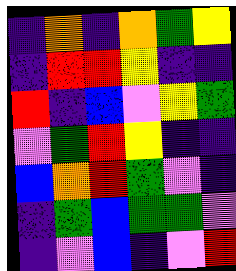[["indigo", "orange", "indigo", "orange", "green", "yellow"], ["indigo", "red", "red", "yellow", "indigo", "indigo"], ["red", "indigo", "blue", "violet", "yellow", "green"], ["violet", "green", "red", "yellow", "indigo", "indigo"], ["blue", "orange", "red", "green", "violet", "indigo"], ["indigo", "green", "blue", "green", "green", "violet"], ["indigo", "violet", "blue", "indigo", "violet", "red"]]